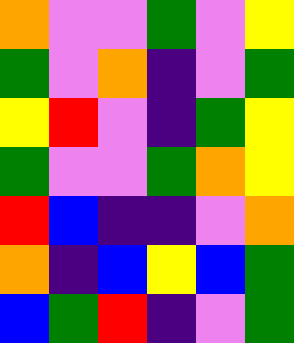[["orange", "violet", "violet", "green", "violet", "yellow"], ["green", "violet", "orange", "indigo", "violet", "green"], ["yellow", "red", "violet", "indigo", "green", "yellow"], ["green", "violet", "violet", "green", "orange", "yellow"], ["red", "blue", "indigo", "indigo", "violet", "orange"], ["orange", "indigo", "blue", "yellow", "blue", "green"], ["blue", "green", "red", "indigo", "violet", "green"]]